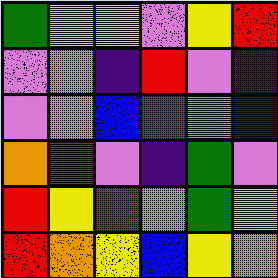[["green", "yellow", "yellow", "violet", "yellow", "red"], ["violet", "orange", "indigo", "red", "violet", "indigo"], ["violet", "violet", "blue", "red", "orange", "indigo"], ["orange", "green", "violet", "indigo", "green", "violet"], ["red", "yellow", "green", "violet", "green", "yellow"], ["red", "orange", "yellow", "blue", "yellow", "orange"]]